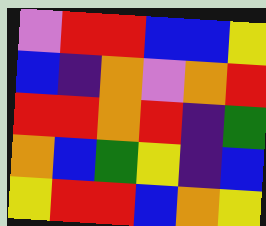[["violet", "red", "red", "blue", "blue", "yellow"], ["blue", "indigo", "orange", "violet", "orange", "red"], ["red", "red", "orange", "red", "indigo", "green"], ["orange", "blue", "green", "yellow", "indigo", "blue"], ["yellow", "red", "red", "blue", "orange", "yellow"]]